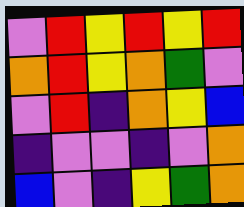[["violet", "red", "yellow", "red", "yellow", "red"], ["orange", "red", "yellow", "orange", "green", "violet"], ["violet", "red", "indigo", "orange", "yellow", "blue"], ["indigo", "violet", "violet", "indigo", "violet", "orange"], ["blue", "violet", "indigo", "yellow", "green", "orange"]]